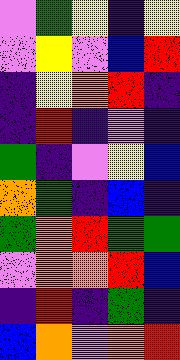[["violet", "green", "yellow", "indigo", "yellow"], ["violet", "yellow", "violet", "blue", "red"], ["indigo", "yellow", "orange", "red", "indigo"], ["indigo", "red", "indigo", "violet", "indigo"], ["green", "indigo", "violet", "yellow", "blue"], ["orange", "green", "indigo", "blue", "indigo"], ["green", "orange", "red", "green", "green"], ["violet", "orange", "orange", "red", "blue"], ["indigo", "red", "indigo", "green", "indigo"], ["blue", "orange", "violet", "orange", "red"]]